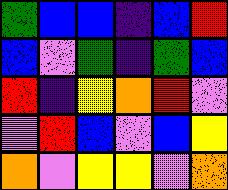[["green", "blue", "blue", "indigo", "blue", "red"], ["blue", "violet", "green", "indigo", "green", "blue"], ["red", "indigo", "yellow", "orange", "red", "violet"], ["violet", "red", "blue", "violet", "blue", "yellow"], ["orange", "violet", "yellow", "yellow", "violet", "orange"]]